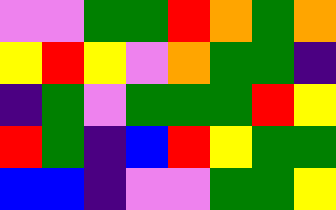[["violet", "violet", "green", "green", "red", "orange", "green", "orange"], ["yellow", "red", "yellow", "violet", "orange", "green", "green", "indigo"], ["indigo", "green", "violet", "green", "green", "green", "red", "yellow"], ["red", "green", "indigo", "blue", "red", "yellow", "green", "green"], ["blue", "blue", "indigo", "violet", "violet", "green", "green", "yellow"]]